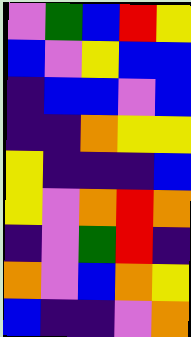[["violet", "green", "blue", "red", "yellow"], ["blue", "violet", "yellow", "blue", "blue"], ["indigo", "blue", "blue", "violet", "blue"], ["indigo", "indigo", "orange", "yellow", "yellow"], ["yellow", "indigo", "indigo", "indigo", "blue"], ["yellow", "violet", "orange", "red", "orange"], ["indigo", "violet", "green", "red", "indigo"], ["orange", "violet", "blue", "orange", "yellow"], ["blue", "indigo", "indigo", "violet", "orange"]]